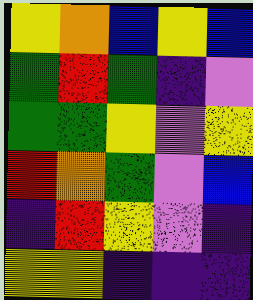[["yellow", "orange", "blue", "yellow", "blue"], ["green", "red", "green", "indigo", "violet"], ["green", "green", "yellow", "violet", "yellow"], ["red", "orange", "green", "violet", "blue"], ["indigo", "red", "yellow", "violet", "indigo"], ["yellow", "yellow", "indigo", "indigo", "indigo"]]